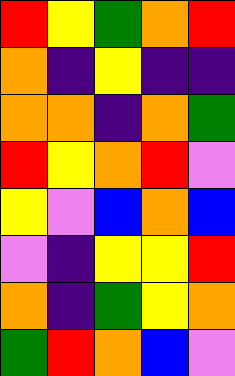[["red", "yellow", "green", "orange", "red"], ["orange", "indigo", "yellow", "indigo", "indigo"], ["orange", "orange", "indigo", "orange", "green"], ["red", "yellow", "orange", "red", "violet"], ["yellow", "violet", "blue", "orange", "blue"], ["violet", "indigo", "yellow", "yellow", "red"], ["orange", "indigo", "green", "yellow", "orange"], ["green", "red", "orange", "blue", "violet"]]